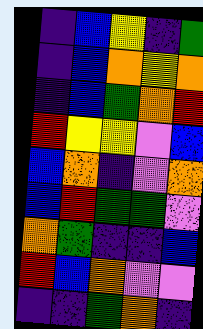[["indigo", "blue", "yellow", "indigo", "green"], ["indigo", "blue", "orange", "yellow", "orange"], ["indigo", "blue", "green", "orange", "red"], ["red", "yellow", "yellow", "violet", "blue"], ["blue", "orange", "indigo", "violet", "orange"], ["blue", "red", "green", "green", "violet"], ["orange", "green", "indigo", "indigo", "blue"], ["red", "blue", "orange", "violet", "violet"], ["indigo", "indigo", "green", "orange", "indigo"]]